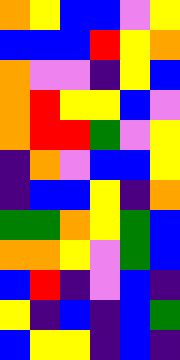[["orange", "yellow", "blue", "blue", "violet", "yellow"], ["blue", "blue", "blue", "red", "yellow", "orange"], ["orange", "violet", "violet", "indigo", "yellow", "blue"], ["orange", "red", "yellow", "yellow", "blue", "violet"], ["orange", "red", "red", "green", "violet", "yellow"], ["indigo", "orange", "violet", "blue", "blue", "yellow"], ["indigo", "blue", "blue", "yellow", "indigo", "orange"], ["green", "green", "orange", "yellow", "green", "blue"], ["orange", "orange", "yellow", "violet", "green", "blue"], ["blue", "red", "indigo", "violet", "blue", "indigo"], ["yellow", "indigo", "blue", "indigo", "blue", "green"], ["blue", "yellow", "yellow", "indigo", "blue", "indigo"]]